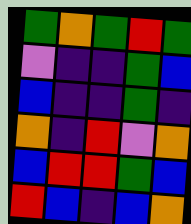[["green", "orange", "green", "red", "green"], ["violet", "indigo", "indigo", "green", "blue"], ["blue", "indigo", "indigo", "green", "indigo"], ["orange", "indigo", "red", "violet", "orange"], ["blue", "red", "red", "green", "blue"], ["red", "blue", "indigo", "blue", "orange"]]